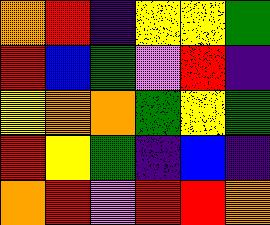[["orange", "red", "indigo", "yellow", "yellow", "green"], ["red", "blue", "green", "violet", "red", "indigo"], ["yellow", "orange", "orange", "green", "yellow", "green"], ["red", "yellow", "green", "indigo", "blue", "indigo"], ["orange", "red", "violet", "red", "red", "orange"]]